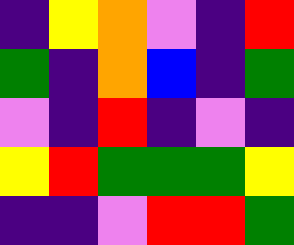[["indigo", "yellow", "orange", "violet", "indigo", "red"], ["green", "indigo", "orange", "blue", "indigo", "green"], ["violet", "indigo", "red", "indigo", "violet", "indigo"], ["yellow", "red", "green", "green", "green", "yellow"], ["indigo", "indigo", "violet", "red", "red", "green"]]